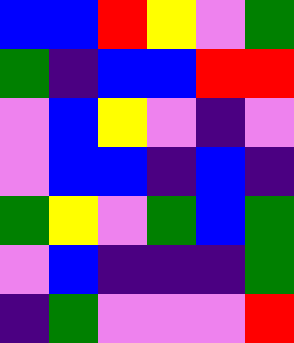[["blue", "blue", "red", "yellow", "violet", "green"], ["green", "indigo", "blue", "blue", "red", "red"], ["violet", "blue", "yellow", "violet", "indigo", "violet"], ["violet", "blue", "blue", "indigo", "blue", "indigo"], ["green", "yellow", "violet", "green", "blue", "green"], ["violet", "blue", "indigo", "indigo", "indigo", "green"], ["indigo", "green", "violet", "violet", "violet", "red"]]